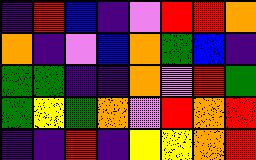[["indigo", "red", "blue", "indigo", "violet", "red", "red", "orange"], ["orange", "indigo", "violet", "blue", "orange", "green", "blue", "indigo"], ["green", "green", "indigo", "indigo", "orange", "violet", "red", "green"], ["green", "yellow", "green", "orange", "violet", "red", "orange", "red"], ["indigo", "indigo", "red", "indigo", "yellow", "yellow", "orange", "red"]]